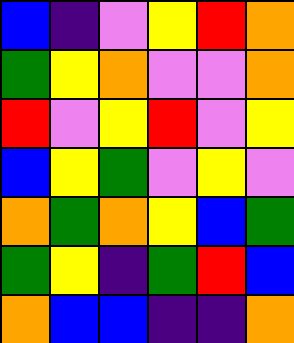[["blue", "indigo", "violet", "yellow", "red", "orange"], ["green", "yellow", "orange", "violet", "violet", "orange"], ["red", "violet", "yellow", "red", "violet", "yellow"], ["blue", "yellow", "green", "violet", "yellow", "violet"], ["orange", "green", "orange", "yellow", "blue", "green"], ["green", "yellow", "indigo", "green", "red", "blue"], ["orange", "blue", "blue", "indigo", "indigo", "orange"]]